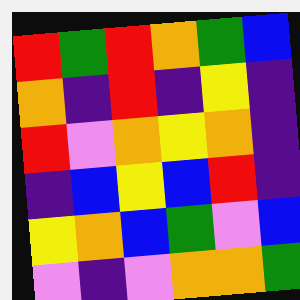[["red", "green", "red", "orange", "green", "blue"], ["orange", "indigo", "red", "indigo", "yellow", "indigo"], ["red", "violet", "orange", "yellow", "orange", "indigo"], ["indigo", "blue", "yellow", "blue", "red", "indigo"], ["yellow", "orange", "blue", "green", "violet", "blue"], ["violet", "indigo", "violet", "orange", "orange", "green"]]